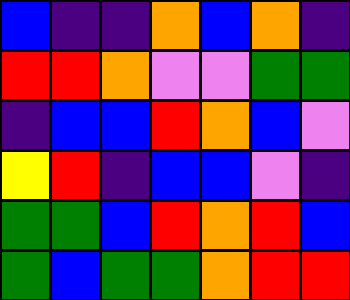[["blue", "indigo", "indigo", "orange", "blue", "orange", "indigo"], ["red", "red", "orange", "violet", "violet", "green", "green"], ["indigo", "blue", "blue", "red", "orange", "blue", "violet"], ["yellow", "red", "indigo", "blue", "blue", "violet", "indigo"], ["green", "green", "blue", "red", "orange", "red", "blue"], ["green", "blue", "green", "green", "orange", "red", "red"]]